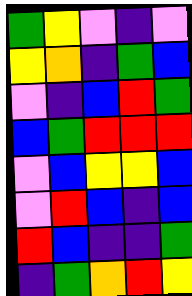[["green", "yellow", "violet", "indigo", "violet"], ["yellow", "orange", "indigo", "green", "blue"], ["violet", "indigo", "blue", "red", "green"], ["blue", "green", "red", "red", "red"], ["violet", "blue", "yellow", "yellow", "blue"], ["violet", "red", "blue", "indigo", "blue"], ["red", "blue", "indigo", "indigo", "green"], ["indigo", "green", "orange", "red", "yellow"]]